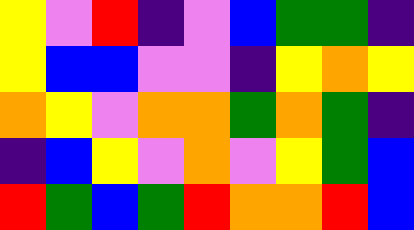[["yellow", "violet", "red", "indigo", "violet", "blue", "green", "green", "indigo"], ["yellow", "blue", "blue", "violet", "violet", "indigo", "yellow", "orange", "yellow"], ["orange", "yellow", "violet", "orange", "orange", "green", "orange", "green", "indigo"], ["indigo", "blue", "yellow", "violet", "orange", "violet", "yellow", "green", "blue"], ["red", "green", "blue", "green", "red", "orange", "orange", "red", "blue"]]